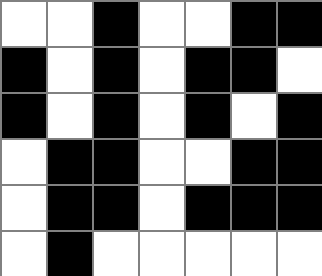[["white", "white", "black", "white", "white", "black", "black"], ["black", "white", "black", "white", "black", "black", "white"], ["black", "white", "black", "white", "black", "white", "black"], ["white", "black", "black", "white", "white", "black", "black"], ["white", "black", "black", "white", "black", "black", "black"], ["white", "black", "white", "white", "white", "white", "white"]]